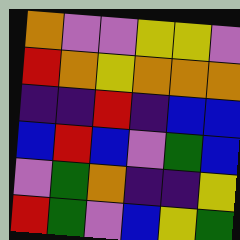[["orange", "violet", "violet", "yellow", "yellow", "violet"], ["red", "orange", "yellow", "orange", "orange", "orange"], ["indigo", "indigo", "red", "indigo", "blue", "blue"], ["blue", "red", "blue", "violet", "green", "blue"], ["violet", "green", "orange", "indigo", "indigo", "yellow"], ["red", "green", "violet", "blue", "yellow", "green"]]